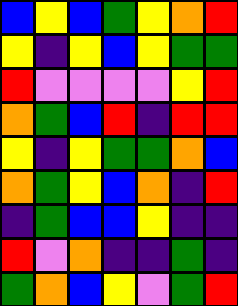[["blue", "yellow", "blue", "green", "yellow", "orange", "red"], ["yellow", "indigo", "yellow", "blue", "yellow", "green", "green"], ["red", "violet", "violet", "violet", "violet", "yellow", "red"], ["orange", "green", "blue", "red", "indigo", "red", "red"], ["yellow", "indigo", "yellow", "green", "green", "orange", "blue"], ["orange", "green", "yellow", "blue", "orange", "indigo", "red"], ["indigo", "green", "blue", "blue", "yellow", "indigo", "indigo"], ["red", "violet", "orange", "indigo", "indigo", "green", "indigo"], ["green", "orange", "blue", "yellow", "violet", "green", "red"]]